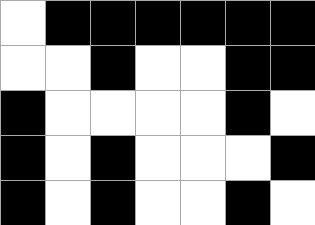[["white", "black", "black", "black", "black", "black", "black"], ["white", "white", "black", "white", "white", "black", "black"], ["black", "white", "white", "white", "white", "black", "white"], ["black", "white", "black", "white", "white", "white", "black"], ["black", "white", "black", "white", "white", "black", "white"]]